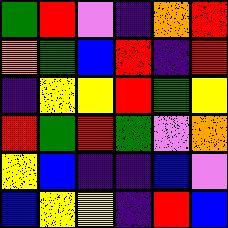[["green", "red", "violet", "indigo", "orange", "red"], ["orange", "green", "blue", "red", "indigo", "red"], ["indigo", "yellow", "yellow", "red", "green", "yellow"], ["red", "green", "red", "green", "violet", "orange"], ["yellow", "blue", "indigo", "indigo", "blue", "violet"], ["blue", "yellow", "yellow", "indigo", "red", "blue"]]